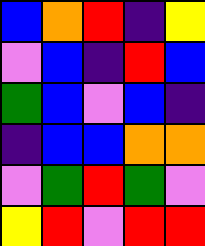[["blue", "orange", "red", "indigo", "yellow"], ["violet", "blue", "indigo", "red", "blue"], ["green", "blue", "violet", "blue", "indigo"], ["indigo", "blue", "blue", "orange", "orange"], ["violet", "green", "red", "green", "violet"], ["yellow", "red", "violet", "red", "red"]]